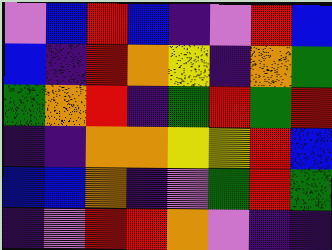[["violet", "blue", "red", "blue", "indigo", "violet", "red", "blue"], ["blue", "indigo", "red", "orange", "yellow", "indigo", "orange", "green"], ["green", "orange", "red", "indigo", "green", "red", "green", "red"], ["indigo", "indigo", "orange", "orange", "yellow", "yellow", "red", "blue"], ["blue", "blue", "orange", "indigo", "violet", "green", "red", "green"], ["indigo", "violet", "red", "red", "orange", "violet", "indigo", "indigo"]]